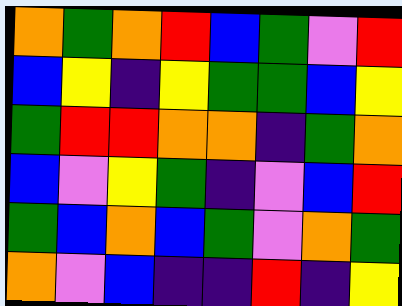[["orange", "green", "orange", "red", "blue", "green", "violet", "red"], ["blue", "yellow", "indigo", "yellow", "green", "green", "blue", "yellow"], ["green", "red", "red", "orange", "orange", "indigo", "green", "orange"], ["blue", "violet", "yellow", "green", "indigo", "violet", "blue", "red"], ["green", "blue", "orange", "blue", "green", "violet", "orange", "green"], ["orange", "violet", "blue", "indigo", "indigo", "red", "indigo", "yellow"]]